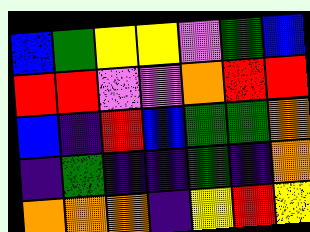[["blue", "green", "yellow", "yellow", "violet", "green", "blue"], ["red", "red", "violet", "violet", "orange", "red", "red"], ["blue", "indigo", "red", "blue", "green", "green", "orange"], ["indigo", "green", "indigo", "indigo", "green", "indigo", "orange"], ["orange", "orange", "orange", "indigo", "yellow", "red", "yellow"]]